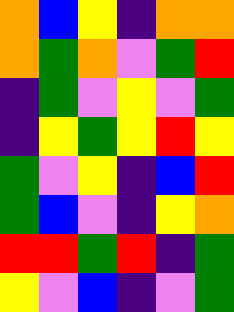[["orange", "blue", "yellow", "indigo", "orange", "orange"], ["orange", "green", "orange", "violet", "green", "red"], ["indigo", "green", "violet", "yellow", "violet", "green"], ["indigo", "yellow", "green", "yellow", "red", "yellow"], ["green", "violet", "yellow", "indigo", "blue", "red"], ["green", "blue", "violet", "indigo", "yellow", "orange"], ["red", "red", "green", "red", "indigo", "green"], ["yellow", "violet", "blue", "indigo", "violet", "green"]]